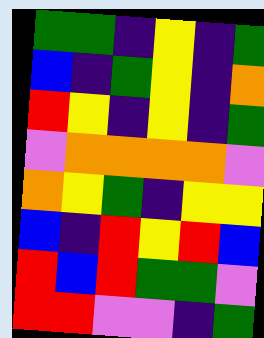[["green", "green", "indigo", "yellow", "indigo", "green"], ["blue", "indigo", "green", "yellow", "indigo", "orange"], ["red", "yellow", "indigo", "yellow", "indigo", "green"], ["violet", "orange", "orange", "orange", "orange", "violet"], ["orange", "yellow", "green", "indigo", "yellow", "yellow"], ["blue", "indigo", "red", "yellow", "red", "blue"], ["red", "blue", "red", "green", "green", "violet"], ["red", "red", "violet", "violet", "indigo", "green"]]